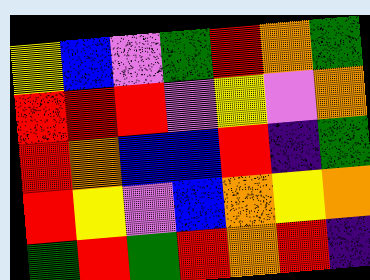[["yellow", "blue", "violet", "green", "red", "orange", "green"], ["red", "red", "red", "violet", "yellow", "violet", "orange"], ["red", "orange", "blue", "blue", "red", "indigo", "green"], ["red", "yellow", "violet", "blue", "orange", "yellow", "orange"], ["green", "red", "green", "red", "orange", "red", "indigo"]]